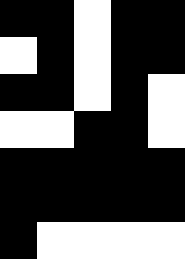[["black", "black", "white", "black", "black"], ["white", "black", "white", "black", "black"], ["black", "black", "white", "black", "white"], ["white", "white", "black", "black", "white"], ["black", "black", "black", "black", "black"], ["black", "black", "black", "black", "black"], ["black", "white", "white", "white", "white"]]